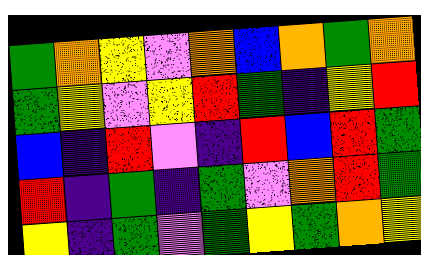[["green", "orange", "yellow", "violet", "orange", "blue", "orange", "green", "orange"], ["green", "yellow", "violet", "yellow", "red", "green", "indigo", "yellow", "red"], ["blue", "indigo", "red", "violet", "indigo", "red", "blue", "red", "green"], ["red", "indigo", "green", "indigo", "green", "violet", "orange", "red", "green"], ["yellow", "indigo", "green", "violet", "green", "yellow", "green", "orange", "yellow"]]